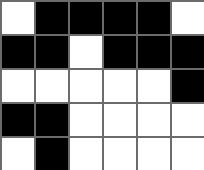[["white", "black", "black", "black", "black", "white"], ["black", "black", "white", "black", "black", "black"], ["white", "white", "white", "white", "white", "black"], ["black", "black", "white", "white", "white", "white"], ["white", "black", "white", "white", "white", "white"]]